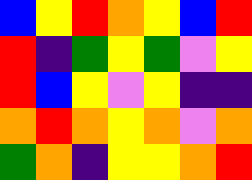[["blue", "yellow", "red", "orange", "yellow", "blue", "red"], ["red", "indigo", "green", "yellow", "green", "violet", "yellow"], ["red", "blue", "yellow", "violet", "yellow", "indigo", "indigo"], ["orange", "red", "orange", "yellow", "orange", "violet", "orange"], ["green", "orange", "indigo", "yellow", "yellow", "orange", "red"]]